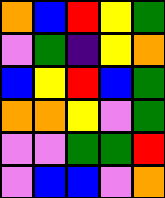[["orange", "blue", "red", "yellow", "green"], ["violet", "green", "indigo", "yellow", "orange"], ["blue", "yellow", "red", "blue", "green"], ["orange", "orange", "yellow", "violet", "green"], ["violet", "violet", "green", "green", "red"], ["violet", "blue", "blue", "violet", "orange"]]